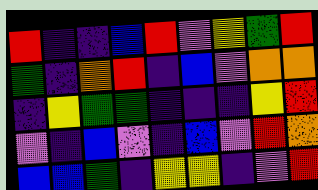[["red", "indigo", "indigo", "blue", "red", "violet", "yellow", "green", "red"], ["green", "indigo", "orange", "red", "indigo", "blue", "violet", "orange", "orange"], ["indigo", "yellow", "green", "green", "indigo", "indigo", "indigo", "yellow", "red"], ["violet", "indigo", "blue", "violet", "indigo", "blue", "violet", "red", "orange"], ["blue", "blue", "green", "indigo", "yellow", "yellow", "indigo", "violet", "red"]]